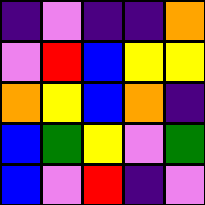[["indigo", "violet", "indigo", "indigo", "orange"], ["violet", "red", "blue", "yellow", "yellow"], ["orange", "yellow", "blue", "orange", "indigo"], ["blue", "green", "yellow", "violet", "green"], ["blue", "violet", "red", "indigo", "violet"]]